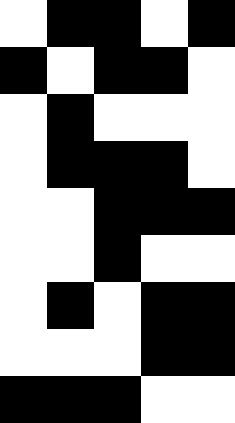[["white", "black", "black", "white", "black"], ["black", "white", "black", "black", "white"], ["white", "black", "white", "white", "white"], ["white", "black", "black", "black", "white"], ["white", "white", "black", "black", "black"], ["white", "white", "black", "white", "white"], ["white", "black", "white", "black", "black"], ["white", "white", "white", "black", "black"], ["black", "black", "black", "white", "white"]]